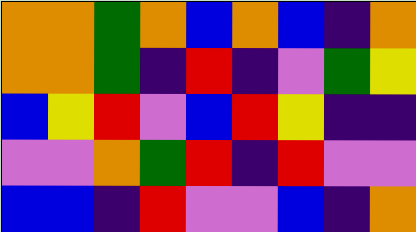[["orange", "orange", "green", "orange", "blue", "orange", "blue", "indigo", "orange"], ["orange", "orange", "green", "indigo", "red", "indigo", "violet", "green", "yellow"], ["blue", "yellow", "red", "violet", "blue", "red", "yellow", "indigo", "indigo"], ["violet", "violet", "orange", "green", "red", "indigo", "red", "violet", "violet"], ["blue", "blue", "indigo", "red", "violet", "violet", "blue", "indigo", "orange"]]